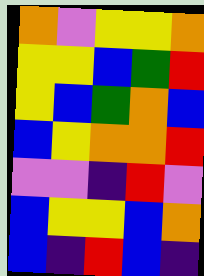[["orange", "violet", "yellow", "yellow", "orange"], ["yellow", "yellow", "blue", "green", "red"], ["yellow", "blue", "green", "orange", "blue"], ["blue", "yellow", "orange", "orange", "red"], ["violet", "violet", "indigo", "red", "violet"], ["blue", "yellow", "yellow", "blue", "orange"], ["blue", "indigo", "red", "blue", "indigo"]]